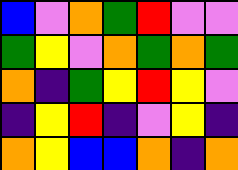[["blue", "violet", "orange", "green", "red", "violet", "violet"], ["green", "yellow", "violet", "orange", "green", "orange", "green"], ["orange", "indigo", "green", "yellow", "red", "yellow", "violet"], ["indigo", "yellow", "red", "indigo", "violet", "yellow", "indigo"], ["orange", "yellow", "blue", "blue", "orange", "indigo", "orange"]]